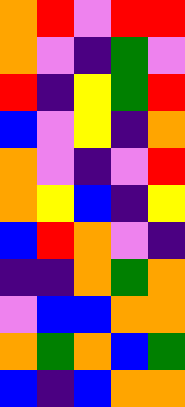[["orange", "red", "violet", "red", "red"], ["orange", "violet", "indigo", "green", "violet"], ["red", "indigo", "yellow", "green", "red"], ["blue", "violet", "yellow", "indigo", "orange"], ["orange", "violet", "indigo", "violet", "red"], ["orange", "yellow", "blue", "indigo", "yellow"], ["blue", "red", "orange", "violet", "indigo"], ["indigo", "indigo", "orange", "green", "orange"], ["violet", "blue", "blue", "orange", "orange"], ["orange", "green", "orange", "blue", "green"], ["blue", "indigo", "blue", "orange", "orange"]]